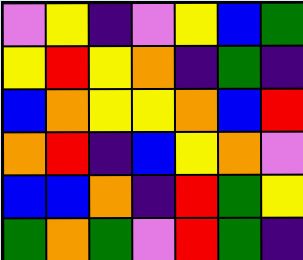[["violet", "yellow", "indigo", "violet", "yellow", "blue", "green"], ["yellow", "red", "yellow", "orange", "indigo", "green", "indigo"], ["blue", "orange", "yellow", "yellow", "orange", "blue", "red"], ["orange", "red", "indigo", "blue", "yellow", "orange", "violet"], ["blue", "blue", "orange", "indigo", "red", "green", "yellow"], ["green", "orange", "green", "violet", "red", "green", "indigo"]]